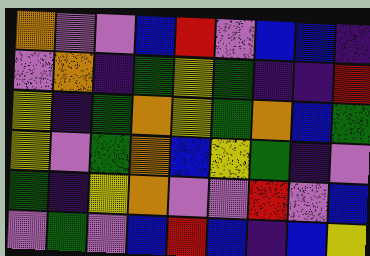[["orange", "violet", "violet", "blue", "red", "violet", "blue", "blue", "indigo"], ["violet", "orange", "indigo", "green", "yellow", "green", "indigo", "indigo", "red"], ["yellow", "indigo", "green", "orange", "yellow", "green", "orange", "blue", "green"], ["yellow", "violet", "green", "orange", "blue", "yellow", "green", "indigo", "violet"], ["green", "indigo", "yellow", "orange", "violet", "violet", "red", "violet", "blue"], ["violet", "green", "violet", "blue", "red", "blue", "indigo", "blue", "yellow"]]